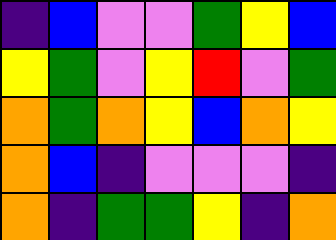[["indigo", "blue", "violet", "violet", "green", "yellow", "blue"], ["yellow", "green", "violet", "yellow", "red", "violet", "green"], ["orange", "green", "orange", "yellow", "blue", "orange", "yellow"], ["orange", "blue", "indigo", "violet", "violet", "violet", "indigo"], ["orange", "indigo", "green", "green", "yellow", "indigo", "orange"]]